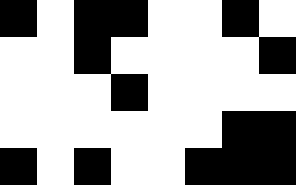[["black", "white", "black", "black", "white", "white", "black", "white"], ["white", "white", "black", "white", "white", "white", "white", "black"], ["white", "white", "white", "black", "white", "white", "white", "white"], ["white", "white", "white", "white", "white", "white", "black", "black"], ["black", "white", "black", "white", "white", "black", "black", "black"]]